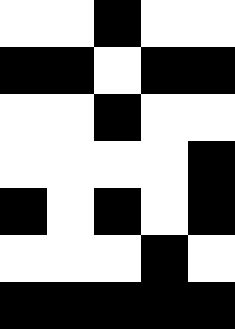[["white", "white", "black", "white", "white"], ["black", "black", "white", "black", "black"], ["white", "white", "black", "white", "white"], ["white", "white", "white", "white", "black"], ["black", "white", "black", "white", "black"], ["white", "white", "white", "black", "white"], ["black", "black", "black", "black", "black"]]